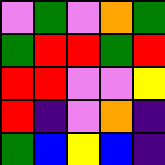[["violet", "green", "violet", "orange", "green"], ["green", "red", "red", "green", "red"], ["red", "red", "violet", "violet", "yellow"], ["red", "indigo", "violet", "orange", "indigo"], ["green", "blue", "yellow", "blue", "indigo"]]